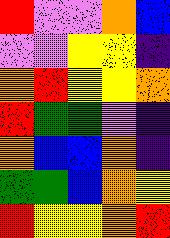[["red", "violet", "violet", "orange", "blue"], ["violet", "violet", "yellow", "yellow", "indigo"], ["orange", "red", "yellow", "yellow", "orange"], ["red", "green", "green", "violet", "indigo"], ["orange", "blue", "blue", "orange", "indigo"], ["green", "green", "blue", "orange", "yellow"], ["red", "yellow", "yellow", "orange", "red"]]